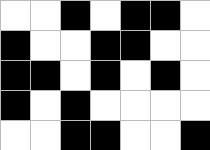[["white", "white", "black", "white", "black", "black", "white"], ["black", "white", "white", "black", "black", "white", "white"], ["black", "black", "white", "black", "white", "black", "white"], ["black", "white", "black", "white", "white", "white", "white"], ["white", "white", "black", "black", "white", "white", "black"]]